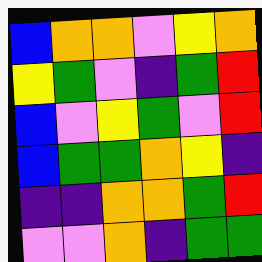[["blue", "orange", "orange", "violet", "yellow", "orange"], ["yellow", "green", "violet", "indigo", "green", "red"], ["blue", "violet", "yellow", "green", "violet", "red"], ["blue", "green", "green", "orange", "yellow", "indigo"], ["indigo", "indigo", "orange", "orange", "green", "red"], ["violet", "violet", "orange", "indigo", "green", "green"]]